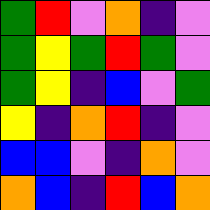[["green", "red", "violet", "orange", "indigo", "violet"], ["green", "yellow", "green", "red", "green", "violet"], ["green", "yellow", "indigo", "blue", "violet", "green"], ["yellow", "indigo", "orange", "red", "indigo", "violet"], ["blue", "blue", "violet", "indigo", "orange", "violet"], ["orange", "blue", "indigo", "red", "blue", "orange"]]